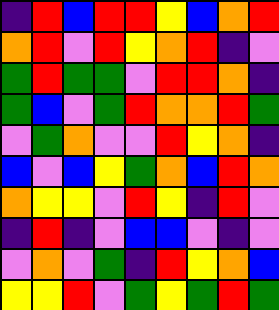[["indigo", "red", "blue", "red", "red", "yellow", "blue", "orange", "red"], ["orange", "red", "violet", "red", "yellow", "orange", "red", "indigo", "violet"], ["green", "red", "green", "green", "violet", "red", "red", "orange", "indigo"], ["green", "blue", "violet", "green", "red", "orange", "orange", "red", "green"], ["violet", "green", "orange", "violet", "violet", "red", "yellow", "orange", "indigo"], ["blue", "violet", "blue", "yellow", "green", "orange", "blue", "red", "orange"], ["orange", "yellow", "yellow", "violet", "red", "yellow", "indigo", "red", "violet"], ["indigo", "red", "indigo", "violet", "blue", "blue", "violet", "indigo", "violet"], ["violet", "orange", "violet", "green", "indigo", "red", "yellow", "orange", "blue"], ["yellow", "yellow", "red", "violet", "green", "yellow", "green", "red", "green"]]